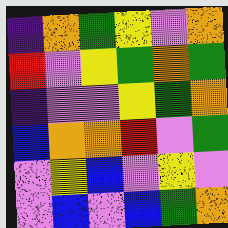[["indigo", "orange", "green", "yellow", "violet", "orange"], ["red", "violet", "yellow", "green", "orange", "green"], ["indigo", "violet", "violet", "yellow", "green", "orange"], ["blue", "orange", "orange", "red", "violet", "green"], ["violet", "yellow", "blue", "violet", "yellow", "violet"], ["violet", "blue", "violet", "blue", "green", "orange"]]